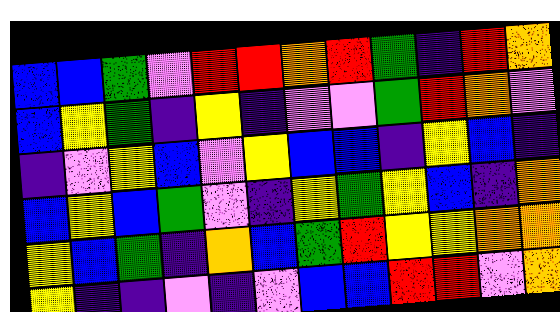[["blue", "blue", "green", "violet", "red", "red", "orange", "red", "green", "indigo", "red", "orange"], ["blue", "yellow", "green", "indigo", "yellow", "indigo", "violet", "violet", "green", "red", "orange", "violet"], ["indigo", "violet", "yellow", "blue", "violet", "yellow", "blue", "blue", "indigo", "yellow", "blue", "indigo"], ["blue", "yellow", "blue", "green", "violet", "indigo", "yellow", "green", "yellow", "blue", "indigo", "orange"], ["yellow", "blue", "green", "indigo", "orange", "blue", "green", "red", "yellow", "yellow", "orange", "orange"], ["yellow", "indigo", "indigo", "violet", "indigo", "violet", "blue", "blue", "red", "red", "violet", "orange"]]